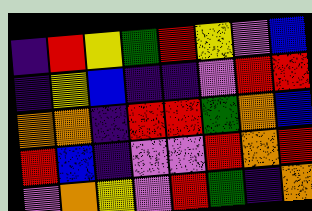[["indigo", "red", "yellow", "green", "red", "yellow", "violet", "blue"], ["indigo", "yellow", "blue", "indigo", "indigo", "violet", "red", "red"], ["orange", "orange", "indigo", "red", "red", "green", "orange", "blue"], ["red", "blue", "indigo", "violet", "violet", "red", "orange", "red"], ["violet", "orange", "yellow", "violet", "red", "green", "indigo", "orange"]]